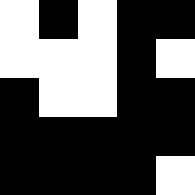[["white", "black", "white", "black", "black"], ["white", "white", "white", "black", "white"], ["black", "white", "white", "black", "black"], ["black", "black", "black", "black", "black"], ["black", "black", "black", "black", "white"]]